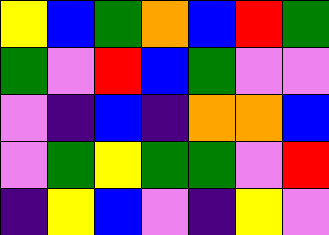[["yellow", "blue", "green", "orange", "blue", "red", "green"], ["green", "violet", "red", "blue", "green", "violet", "violet"], ["violet", "indigo", "blue", "indigo", "orange", "orange", "blue"], ["violet", "green", "yellow", "green", "green", "violet", "red"], ["indigo", "yellow", "blue", "violet", "indigo", "yellow", "violet"]]